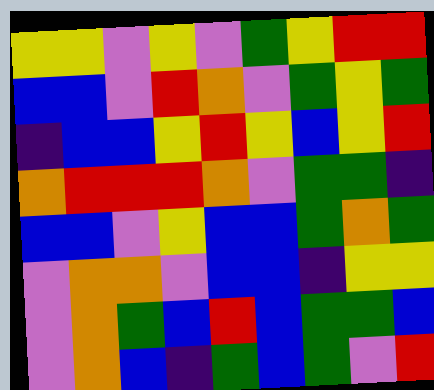[["yellow", "yellow", "violet", "yellow", "violet", "green", "yellow", "red", "red"], ["blue", "blue", "violet", "red", "orange", "violet", "green", "yellow", "green"], ["indigo", "blue", "blue", "yellow", "red", "yellow", "blue", "yellow", "red"], ["orange", "red", "red", "red", "orange", "violet", "green", "green", "indigo"], ["blue", "blue", "violet", "yellow", "blue", "blue", "green", "orange", "green"], ["violet", "orange", "orange", "violet", "blue", "blue", "indigo", "yellow", "yellow"], ["violet", "orange", "green", "blue", "red", "blue", "green", "green", "blue"], ["violet", "orange", "blue", "indigo", "green", "blue", "green", "violet", "red"]]